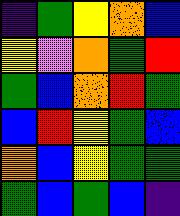[["indigo", "green", "yellow", "orange", "blue"], ["yellow", "violet", "orange", "green", "red"], ["green", "blue", "orange", "red", "green"], ["blue", "red", "yellow", "green", "blue"], ["orange", "blue", "yellow", "green", "green"], ["green", "blue", "green", "blue", "indigo"]]